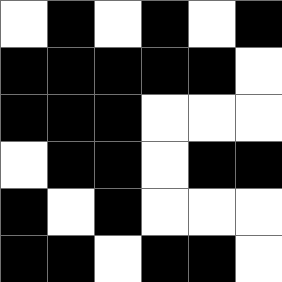[["white", "black", "white", "black", "white", "black"], ["black", "black", "black", "black", "black", "white"], ["black", "black", "black", "white", "white", "white"], ["white", "black", "black", "white", "black", "black"], ["black", "white", "black", "white", "white", "white"], ["black", "black", "white", "black", "black", "white"]]